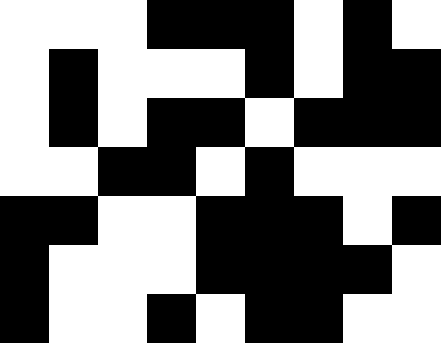[["white", "white", "white", "black", "black", "black", "white", "black", "white"], ["white", "black", "white", "white", "white", "black", "white", "black", "black"], ["white", "black", "white", "black", "black", "white", "black", "black", "black"], ["white", "white", "black", "black", "white", "black", "white", "white", "white"], ["black", "black", "white", "white", "black", "black", "black", "white", "black"], ["black", "white", "white", "white", "black", "black", "black", "black", "white"], ["black", "white", "white", "black", "white", "black", "black", "white", "white"]]